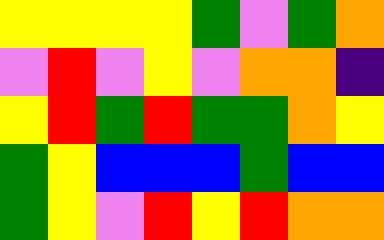[["yellow", "yellow", "yellow", "yellow", "green", "violet", "green", "orange"], ["violet", "red", "violet", "yellow", "violet", "orange", "orange", "indigo"], ["yellow", "red", "green", "red", "green", "green", "orange", "yellow"], ["green", "yellow", "blue", "blue", "blue", "green", "blue", "blue"], ["green", "yellow", "violet", "red", "yellow", "red", "orange", "orange"]]